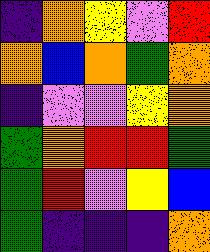[["indigo", "orange", "yellow", "violet", "red"], ["orange", "blue", "orange", "green", "orange"], ["indigo", "violet", "violet", "yellow", "orange"], ["green", "orange", "red", "red", "green"], ["green", "red", "violet", "yellow", "blue"], ["green", "indigo", "indigo", "indigo", "orange"]]